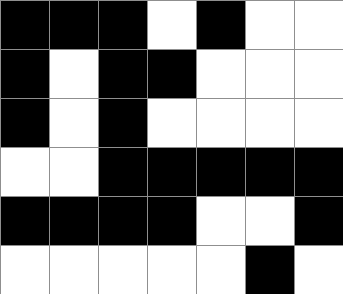[["black", "black", "black", "white", "black", "white", "white"], ["black", "white", "black", "black", "white", "white", "white"], ["black", "white", "black", "white", "white", "white", "white"], ["white", "white", "black", "black", "black", "black", "black"], ["black", "black", "black", "black", "white", "white", "black"], ["white", "white", "white", "white", "white", "black", "white"]]